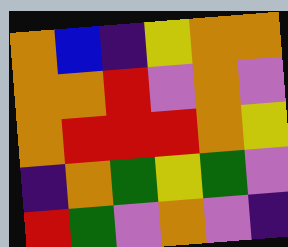[["orange", "blue", "indigo", "yellow", "orange", "orange"], ["orange", "orange", "red", "violet", "orange", "violet"], ["orange", "red", "red", "red", "orange", "yellow"], ["indigo", "orange", "green", "yellow", "green", "violet"], ["red", "green", "violet", "orange", "violet", "indigo"]]